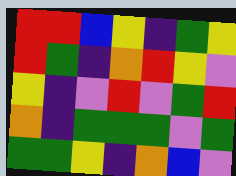[["red", "red", "blue", "yellow", "indigo", "green", "yellow"], ["red", "green", "indigo", "orange", "red", "yellow", "violet"], ["yellow", "indigo", "violet", "red", "violet", "green", "red"], ["orange", "indigo", "green", "green", "green", "violet", "green"], ["green", "green", "yellow", "indigo", "orange", "blue", "violet"]]